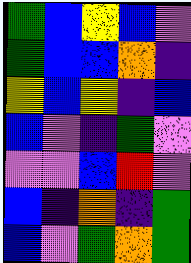[["green", "blue", "yellow", "blue", "violet"], ["green", "blue", "blue", "orange", "indigo"], ["yellow", "blue", "yellow", "indigo", "blue"], ["blue", "violet", "indigo", "green", "violet"], ["violet", "violet", "blue", "red", "violet"], ["blue", "indigo", "orange", "indigo", "green"], ["blue", "violet", "green", "orange", "green"]]